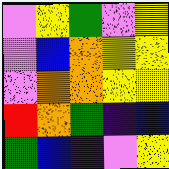[["violet", "yellow", "green", "violet", "yellow"], ["violet", "blue", "orange", "yellow", "yellow"], ["violet", "orange", "orange", "yellow", "yellow"], ["red", "orange", "green", "indigo", "blue"], ["green", "blue", "indigo", "violet", "yellow"]]